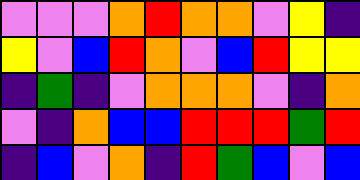[["violet", "violet", "violet", "orange", "red", "orange", "orange", "violet", "yellow", "indigo"], ["yellow", "violet", "blue", "red", "orange", "violet", "blue", "red", "yellow", "yellow"], ["indigo", "green", "indigo", "violet", "orange", "orange", "orange", "violet", "indigo", "orange"], ["violet", "indigo", "orange", "blue", "blue", "red", "red", "red", "green", "red"], ["indigo", "blue", "violet", "orange", "indigo", "red", "green", "blue", "violet", "blue"]]